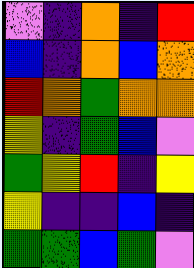[["violet", "indigo", "orange", "indigo", "red"], ["blue", "indigo", "orange", "blue", "orange"], ["red", "orange", "green", "orange", "orange"], ["yellow", "indigo", "green", "blue", "violet"], ["green", "yellow", "red", "indigo", "yellow"], ["yellow", "indigo", "indigo", "blue", "indigo"], ["green", "green", "blue", "green", "violet"]]